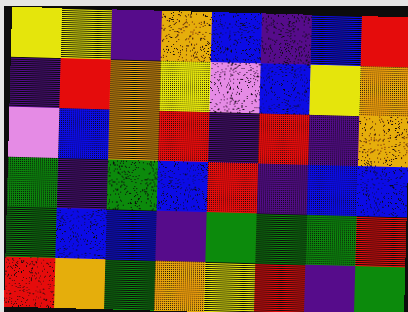[["yellow", "yellow", "indigo", "orange", "blue", "indigo", "blue", "red"], ["indigo", "red", "orange", "yellow", "violet", "blue", "yellow", "orange"], ["violet", "blue", "orange", "red", "indigo", "red", "indigo", "orange"], ["green", "indigo", "green", "blue", "red", "indigo", "blue", "blue"], ["green", "blue", "blue", "indigo", "green", "green", "green", "red"], ["red", "orange", "green", "orange", "yellow", "red", "indigo", "green"]]